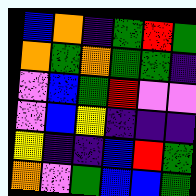[["blue", "orange", "indigo", "green", "red", "green"], ["orange", "green", "orange", "green", "green", "indigo"], ["violet", "blue", "green", "red", "violet", "violet"], ["violet", "blue", "yellow", "indigo", "indigo", "indigo"], ["yellow", "indigo", "indigo", "blue", "red", "green"], ["orange", "violet", "green", "blue", "blue", "green"]]